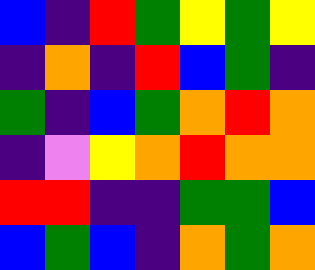[["blue", "indigo", "red", "green", "yellow", "green", "yellow"], ["indigo", "orange", "indigo", "red", "blue", "green", "indigo"], ["green", "indigo", "blue", "green", "orange", "red", "orange"], ["indigo", "violet", "yellow", "orange", "red", "orange", "orange"], ["red", "red", "indigo", "indigo", "green", "green", "blue"], ["blue", "green", "blue", "indigo", "orange", "green", "orange"]]